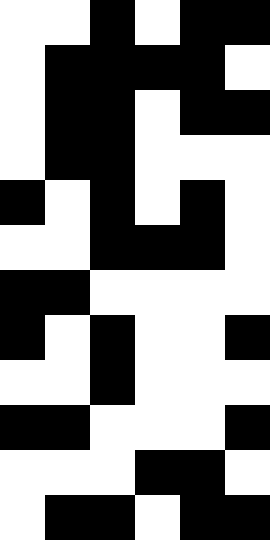[["white", "white", "black", "white", "black", "black"], ["white", "black", "black", "black", "black", "white"], ["white", "black", "black", "white", "black", "black"], ["white", "black", "black", "white", "white", "white"], ["black", "white", "black", "white", "black", "white"], ["white", "white", "black", "black", "black", "white"], ["black", "black", "white", "white", "white", "white"], ["black", "white", "black", "white", "white", "black"], ["white", "white", "black", "white", "white", "white"], ["black", "black", "white", "white", "white", "black"], ["white", "white", "white", "black", "black", "white"], ["white", "black", "black", "white", "black", "black"]]